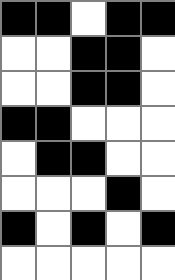[["black", "black", "white", "black", "black"], ["white", "white", "black", "black", "white"], ["white", "white", "black", "black", "white"], ["black", "black", "white", "white", "white"], ["white", "black", "black", "white", "white"], ["white", "white", "white", "black", "white"], ["black", "white", "black", "white", "black"], ["white", "white", "white", "white", "white"]]